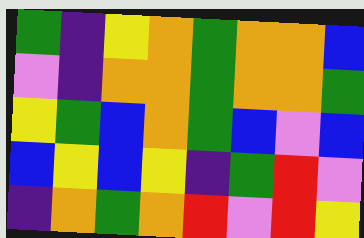[["green", "indigo", "yellow", "orange", "green", "orange", "orange", "blue"], ["violet", "indigo", "orange", "orange", "green", "orange", "orange", "green"], ["yellow", "green", "blue", "orange", "green", "blue", "violet", "blue"], ["blue", "yellow", "blue", "yellow", "indigo", "green", "red", "violet"], ["indigo", "orange", "green", "orange", "red", "violet", "red", "yellow"]]